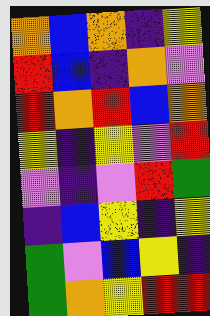[["orange", "blue", "orange", "indigo", "yellow"], ["red", "blue", "indigo", "orange", "violet"], ["red", "orange", "red", "blue", "orange"], ["yellow", "indigo", "yellow", "violet", "red"], ["violet", "indigo", "violet", "red", "green"], ["indigo", "blue", "yellow", "indigo", "yellow"], ["green", "violet", "blue", "yellow", "indigo"], ["green", "orange", "yellow", "red", "red"]]